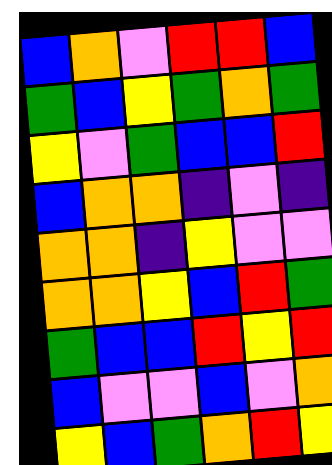[["blue", "orange", "violet", "red", "red", "blue"], ["green", "blue", "yellow", "green", "orange", "green"], ["yellow", "violet", "green", "blue", "blue", "red"], ["blue", "orange", "orange", "indigo", "violet", "indigo"], ["orange", "orange", "indigo", "yellow", "violet", "violet"], ["orange", "orange", "yellow", "blue", "red", "green"], ["green", "blue", "blue", "red", "yellow", "red"], ["blue", "violet", "violet", "blue", "violet", "orange"], ["yellow", "blue", "green", "orange", "red", "yellow"]]